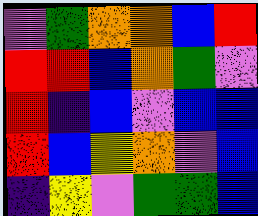[["violet", "green", "orange", "orange", "blue", "red"], ["red", "red", "blue", "orange", "green", "violet"], ["red", "indigo", "blue", "violet", "blue", "blue"], ["red", "blue", "yellow", "orange", "violet", "blue"], ["indigo", "yellow", "violet", "green", "green", "blue"]]